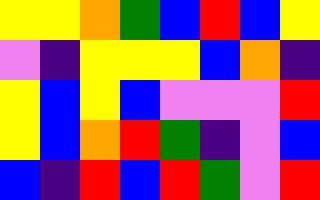[["yellow", "yellow", "orange", "green", "blue", "red", "blue", "yellow"], ["violet", "indigo", "yellow", "yellow", "yellow", "blue", "orange", "indigo"], ["yellow", "blue", "yellow", "blue", "violet", "violet", "violet", "red"], ["yellow", "blue", "orange", "red", "green", "indigo", "violet", "blue"], ["blue", "indigo", "red", "blue", "red", "green", "violet", "red"]]